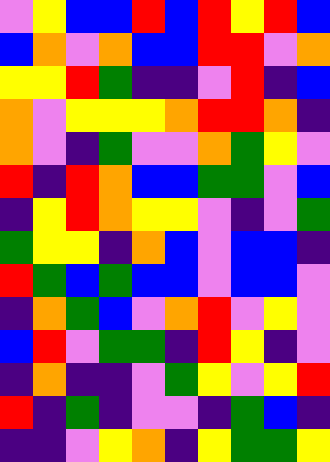[["violet", "yellow", "blue", "blue", "red", "blue", "red", "yellow", "red", "blue"], ["blue", "orange", "violet", "orange", "blue", "blue", "red", "red", "violet", "orange"], ["yellow", "yellow", "red", "green", "indigo", "indigo", "violet", "red", "indigo", "blue"], ["orange", "violet", "yellow", "yellow", "yellow", "orange", "red", "red", "orange", "indigo"], ["orange", "violet", "indigo", "green", "violet", "violet", "orange", "green", "yellow", "violet"], ["red", "indigo", "red", "orange", "blue", "blue", "green", "green", "violet", "blue"], ["indigo", "yellow", "red", "orange", "yellow", "yellow", "violet", "indigo", "violet", "green"], ["green", "yellow", "yellow", "indigo", "orange", "blue", "violet", "blue", "blue", "indigo"], ["red", "green", "blue", "green", "blue", "blue", "violet", "blue", "blue", "violet"], ["indigo", "orange", "green", "blue", "violet", "orange", "red", "violet", "yellow", "violet"], ["blue", "red", "violet", "green", "green", "indigo", "red", "yellow", "indigo", "violet"], ["indigo", "orange", "indigo", "indigo", "violet", "green", "yellow", "violet", "yellow", "red"], ["red", "indigo", "green", "indigo", "violet", "violet", "indigo", "green", "blue", "indigo"], ["indigo", "indigo", "violet", "yellow", "orange", "indigo", "yellow", "green", "green", "yellow"]]